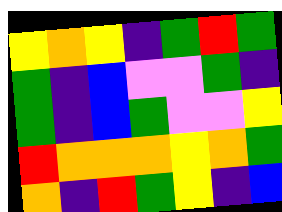[["yellow", "orange", "yellow", "indigo", "green", "red", "green"], ["green", "indigo", "blue", "violet", "violet", "green", "indigo"], ["green", "indigo", "blue", "green", "violet", "violet", "yellow"], ["red", "orange", "orange", "orange", "yellow", "orange", "green"], ["orange", "indigo", "red", "green", "yellow", "indigo", "blue"]]